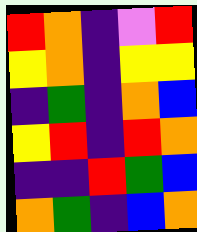[["red", "orange", "indigo", "violet", "red"], ["yellow", "orange", "indigo", "yellow", "yellow"], ["indigo", "green", "indigo", "orange", "blue"], ["yellow", "red", "indigo", "red", "orange"], ["indigo", "indigo", "red", "green", "blue"], ["orange", "green", "indigo", "blue", "orange"]]